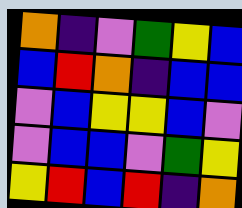[["orange", "indigo", "violet", "green", "yellow", "blue"], ["blue", "red", "orange", "indigo", "blue", "blue"], ["violet", "blue", "yellow", "yellow", "blue", "violet"], ["violet", "blue", "blue", "violet", "green", "yellow"], ["yellow", "red", "blue", "red", "indigo", "orange"]]